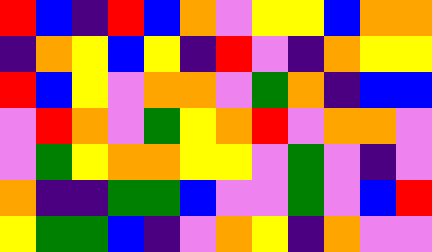[["red", "blue", "indigo", "red", "blue", "orange", "violet", "yellow", "yellow", "blue", "orange", "orange"], ["indigo", "orange", "yellow", "blue", "yellow", "indigo", "red", "violet", "indigo", "orange", "yellow", "yellow"], ["red", "blue", "yellow", "violet", "orange", "orange", "violet", "green", "orange", "indigo", "blue", "blue"], ["violet", "red", "orange", "violet", "green", "yellow", "orange", "red", "violet", "orange", "orange", "violet"], ["violet", "green", "yellow", "orange", "orange", "yellow", "yellow", "violet", "green", "violet", "indigo", "violet"], ["orange", "indigo", "indigo", "green", "green", "blue", "violet", "violet", "green", "violet", "blue", "red"], ["yellow", "green", "green", "blue", "indigo", "violet", "orange", "yellow", "indigo", "orange", "violet", "violet"]]